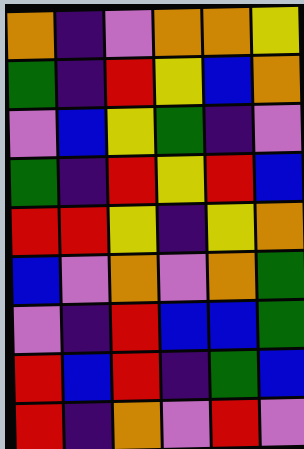[["orange", "indigo", "violet", "orange", "orange", "yellow"], ["green", "indigo", "red", "yellow", "blue", "orange"], ["violet", "blue", "yellow", "green", "indigo", "violet"], ["green", "indigo", "red", "yellow", "red", "blue"], ["red", "red", "yellow", "indigo", "yellow", "orange"], ["blue", "violet", "orange", "violet", "orange", "green"], ["violet", "indigo", "red", "blue", "blue", "green"], ["red", "blue", "red", "indigo", "green", "blue"], ["red", "indigo", "orange", "violet", "red", "violet"]]